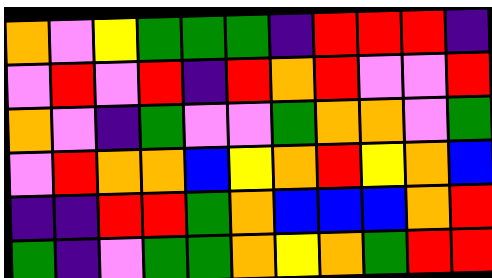[["orange", "violet", "yellow", "green", "green", "green", "indigo", "red", "red", "red", "indigo"], ["violet", "red", "violet", "red", "indigo", "red", "orange", "red", "violet", "violet", "red"], ["orange", "violet", "indigo", "green", "violet", "violet", "green", "orange", "orange", "violet", "green"], ["violet", "red", "orange", "orange", "blue", "yellow", "orange", "red", "yellow", "orange", "blue"], ["indigo", "indigo", "red", "red", "green", "orange", "blue", "blue", "blue", "orange", "red"], ["green", "indigo", "violet", "green", "green", "orange", "yellow", "orange", "green", "red", "red"]]